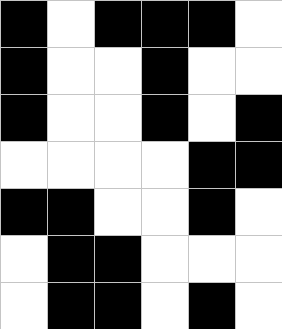[["black", "white", "black", "black", "black", "white"], ["black", "white", "white", "black", "white", "white"], ["black", "white", "white", "black", "white", "black"], ["white", "white", "white", "white", "black", "black"], ["black", "black", "white", "white", "black", "white"], ["white", "black", "black", "white", "white", "white"], ["white", "black", "black", "white", "black", "white"]]